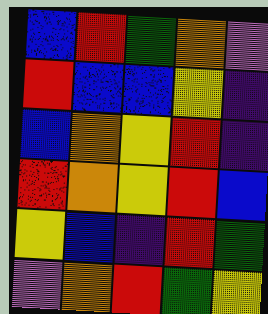[["blue", "red", "green", "orange", "violet"], ["red", "blue", "blue", "yellow", "indigo"], ["blue", "orange", "yellow", "red", "indigo"], ["red", "orange", "yellow", "red", "blue"], ["yellow", "blue", "indigo", "red", "green"], ["violet", "orange", "red", "green", "yellow"]]